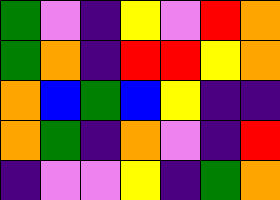[["green", "violet", "indigo", "yellow", "violet", "red", "orange"], ["green", "orange", "indigo", "red", "red", "yellow", "orange"], ["orange", "blue", "green", "blue", "yellow", "indigo", "indigo"], ["orange", "green", "indigo", "orange", "violet", "indigo", "red"], ["indigo", "violet", "violet", "yellow", "indigo", "green", "orange"]]